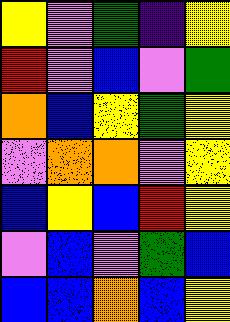[["yellow", "violet", "green", "indigo", "yellow"], ["red", "violet", "blue", "violet", "green"], ["orange", "blue", "yellow", "green", "yellow"], ["violet", "orange", "orange", "violet", "yellow"], ["blue", "yellow", "blue", "red", "yellow"], ["violet", "blue", "violet", "green", "blue"], ["blue", "blue", "orange", "blue", "yellow"]]